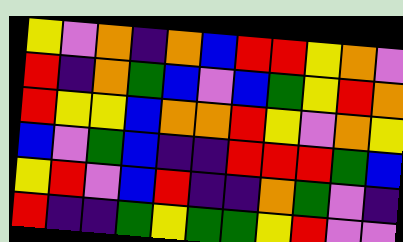[["yellow", "violet", "orange", "indigo", "orange", "blue", "red", "red", "yellow", "orange", "violet"], ["red", "indigo", "orange", "green", "blue", "violet", "blue", "green", "yellow", "red", "orange"], ["red", "yellow", "yellow", "blue", "orange", "orange", "red", "yellow", "violet", "orange", "yellow"], ["blue", "violet", "green", "blue", "indigo", "indigo", "red", "red", "red", "green", "blue"], ["yellow", "red", "violet", "blue", "red", "indigo", "indigo", "orange", "green", "violet", "indigo"], ["red", "indigo", "indigo", "green", "yellow", "green", "green", "yellow", "red", "violet", "violet"]]